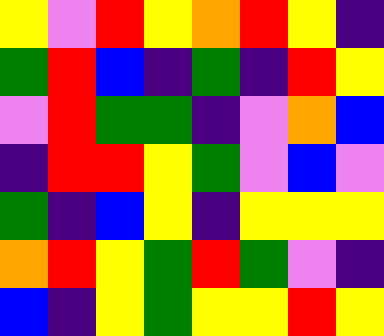[["yellow", "violet", "red", "yellow", "orange", "red", "yellow", "indigo"], ["green", "red", "blue", "indigo", "green", "indigo", "red", "yellow"], ["violet", "red", "green", "green", "indigo", "violet", "orange", "blue"], ["indigo", "red", "red", "yellow", "green", "violet", "blue", "violet"], ["green", "indigo", "blue", "yellow", "indigo", "yellow", "yellow", "yellow"], ["orange", "red", "yellow", "green", "red", "green", "violet", "indigo"], ["blue", "indigo", "yellow", "green", "yellow", "yellow", "red", "yellow"]]